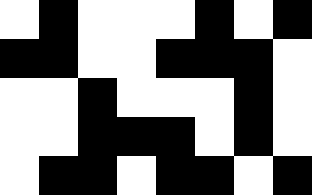[["white", "black", "white", "white", "white", "black", "white", "black"], ["black", "black", "white", "white", "black", "black", "black", "white"], ["white", "white", "black", "white", "white", "white", "black", "white"], ["white", "white", "black", "black", "black", "white", "black", "white"], ["white", "black", "black", "white", "black", "black", "white", "black"]]